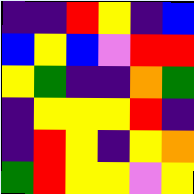[["indigo", "indigo", "red", "yellow", "indigo", "blue"], ["blue", "yellow", "blue", "violet", "red", "red"], ["yellow", "green", "indigo", "indigo", "orange", "green"], ["indigo", "yellow", "yellow", "yellow", "red", "indigo"], ["indigo", "red", "yellow", "indigo", "yellow", "orange"], ["green", "red", "yellow", "yellow", "violet", "yellow"]]